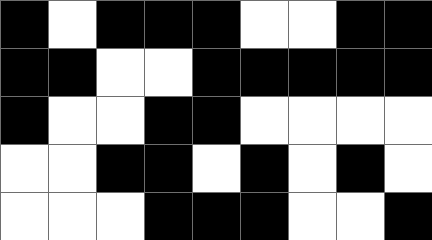[["black", "white", "black", "black", "black", "white", "white", "black", "black"], ["black", "black", "white", "white", "black", "black", "black", "black", "black"], ["black", "white", "white", "black", "black", "white", "white", "white", "white"], ["white", "white", "black", "black", "white", "black", "white", "black", "white"], ["white", "white", "white", "black", "black", "black", "white", "white", "black"]]